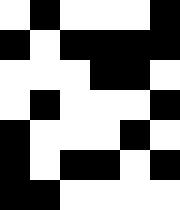[["white", "black", "white", "white", "white", "black"], ["black", "white", "black", "black", "black", "black"], ["white", "white", "white", "black", "black", "white"], ["white", "black", "white", "white", "white", "black"], ["black", "white", "white", "white", "black", "white"], ["black", "white", "black", "black", "white", "black"], ["black", "black", "white", "white", "white", "white"]]